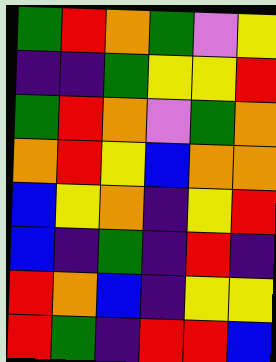[["green", "red", "orange", "green", "violet", "yellow"], ["indigo", "indigo", "green", "yellow", "yellow", "red"], ["green", "red", "orange", "violet", "green", "orange"], ["orange", "red", "yellow", "blue", "orange", "orange"], ["blue", "yellow", "orange", "indigo", "yellow", "red"], ["blue", "indigo", "green", "indigo", "red", "indigo"], ["red", "orange", "blue", "indigo", "yellow", "yellow"], ["red", "green", "indigo", "red", "red", "blue"]]